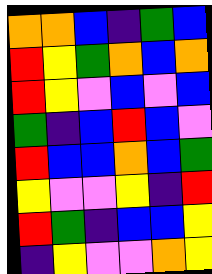[["orange", "orange", "blue", "indigo", "green", "blue"], ["red", "yellow", "green", "orange", "blue", "orange"], ["red", "yellow", "violet", "blue", "violet", "blue"], ["green", "indigo", "blue", "red", "blue", "violet"], ["red", "blue", "blue", "orange", "blue", "green"], ["yellow", "violet", "violet", "yellow", "indigo", "red"], ["red", "green", "indigo", "blue", "blue", "yellow"], ["indigo", "yellow", "violet", "violet", "orange", "yellow"]]